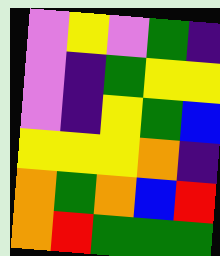[["violet", "yellow", "violet", "green", "indigo"], ["violet", "indigo", "green", "yellow", "yellow"], ["violet", "indigo", "yellow", "green", "blue"], ["yellow", "yellow", "yellow", "orange", "indigo"], ["orange", "green", "orange", "blue", "red"], ["orange", "red", "green", "green", "green"]]